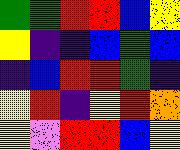[["green", "green", "red", "red", "blue", "yellow"], ["yellow", "indigo", "indigo", "blue", "green", "blue"], ["indigo", "blue", "red", "red", "green", "indigo"], ["yellow", "red", "indigo", "yellow", "red", "orange"], ["yellow", "violet", "red", "red", "blue", "yellow"]]